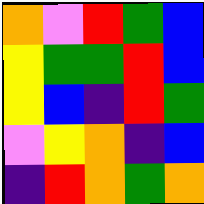[["orange", "violet", "red", "green", "blue"], ["yellow", "green", "green", "red", "blue"], ["yellow", "blue", "indigo", "red", "green"], ["violet", "yellow", "orange", "indigo", "blue"], ["indigo", "red", "orange", "green", "orange"]]